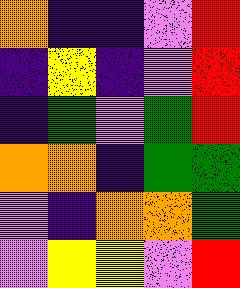[["orange", "indigo", "indigo", "violet", "red"], ["indigo", "yellow", "indigo", "violet", "red"], ["indigo", "green", "violet", "green", "red"], ["orange", "orange", "indigo", "green", "green"], ["violet", "indigo", "orange", "orange", "green"], ["violet", "yellow", "yellow", "violet", "red"]]